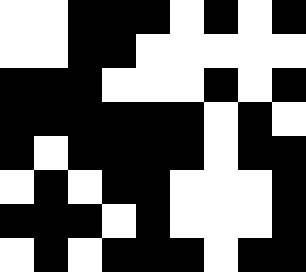[["white", "white", "black", "black", "black", "white", "black", "white", "black"], ["white", "white", "black", "black", "white", "white", "white", "white", "white"], ["black", "black", "black", "white", "white", "white", "black", "white", "black"], ["black", "black", "black", "black", "black", "black", "white", "black", "white"], ["black", "white", "black", "black", "black", "black", "white", "black", "black"], ["white", "black", "white", "black", "black", "white", "white", "white", "black"], ["black", "black", "black", "white", "black", "white", "white", "white", "black"], ["white", "black", "white", "black", "black", "black", "white", "black", "black"]]